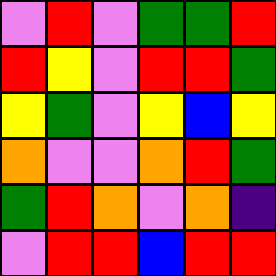[["violet", "red", "violet", "green", "green", "red"], ["red", "yellow", "violet", "red", "red", "green"], ["yellow", "green", "violet", "yellow", "blue", "yellow"], ["orange", "violet", "violet", "orange", "red", "green"], ["green", "red", "orange", "violet", "orange", "indigo"], ["violet", "red", "red", "blue", "red", "red"]]